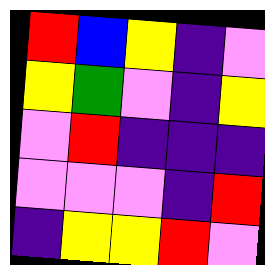[["red", "blue", "yellow", "indigo", "violet"], ["yellow", "green", "violet", "indigo", "yellow"], ["violet", "red", "indigo", "indigo", "indigo"], ["violet", "violet", "violet", "indigo", "red"], ["indigo", "yellow", "yellow", "red", "violet"]]